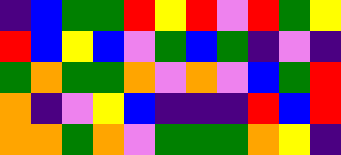[["indigo", "blue", "green", "green", "red", "yellow", "red", "violet", "red", "green", "yellow"], ["red", "blue", "yellow", "blue", "violet", "green", "blue", "green", "indigo", "violet", "indigo"], ["green", "orange", "green", "green", "orange", "violet", "orange", "violet", "blue", "green", "red"], ["orange", "indigo", "violet", "yellow", "blue", "indigo", "indigo", "indigo", "red", "blue", "red"], ["orange", "orange", "green", "orange", "violet", "green", "green", "green", "orange", "yellow", "indigo"]]